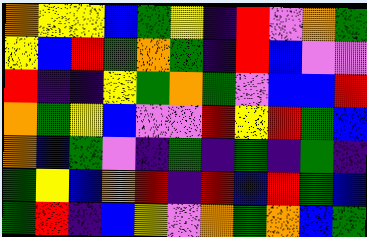[["orange", "yellow", "yellow", "blue", "green", "yellow", "indigo", "red", "violet", "orange", "green"], ["yellow", "blue", "red", "green", "orange", "green", "indigo", "red", "blue", "violet", "violet"], ["red", "indigo", "indigo", "yellow", "green", "orange", "green", "violet", "blue", "blue", "red"], ["orange", "green", "yellow", "blue", "violet", "violet", "red", "yellow", "red", "green", "blue"], ["orange", "blue", "green", "violet", "indigo", "green", "indigo", "green", "indigo", "green", "indigo"], ["green", "yellow", "blue", "orange", "red", "indigo", "red", "blue", "red", "green", "blue"], ["green", "red", "indigo", "blue", "yellow", "violet", "orange", "green", "orange", "blue", "green"]]